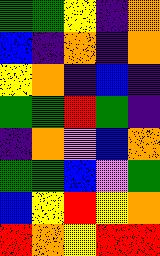[["green", "green", "yellow", "indigo", "orange"], ["blue", "indigo", "orange", "indigo", "orange"], ["yellow", "orange", "indigo", "blue", "indigo"], ["green", "green", "red", "green", "indigo"], ["indigo", "orange", "violet", "blue", "orange"], ["green", "green", "blue", "violet", "green"], ["blue", "yellow", "red", "yellow", "orange"], ["red", "orange", "yellow", "red", "red"]]